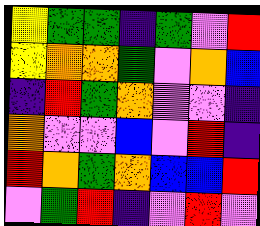[["yellow", "green", "green", "indigo", "green", "violet", "red"], ["yellow", "orange", "orange", "green", "violet", "orange", "blue"], ["indigo", "red", "green", "orange", "violet", "violet", "indigo"], ["orange", "violet", "violet", "blue", "violet", "red", "indigo"], ["red", "orange", "green", "orange", "blue", "blue", "red"], ["violet", "green", "red", "indigo", "violet", "red", "violet"]]